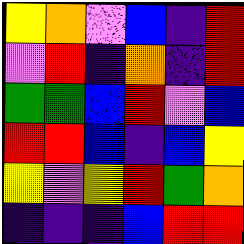[["yellow", "orange", "violet", "blue", "indigo", "red"], ["violet", "red", "indigo", "orange", "indigo", "red"], ["green", "green", "blue", "red", "violet", "blue"], ["red", "red", "blue", "indigo", "blue", "yellow"], ["yellow", "violet", "yellow", "red", "green", "orange"], ["indigo", "indigo", "indigo", "blue", "red", "red"]]